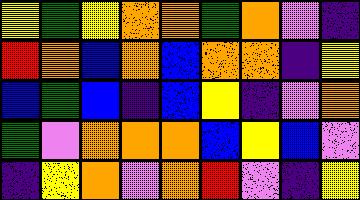[["yellow", "green", "yellow", "orange", "orange", "green", "orange", "violet", "indigo"], ["red", "orange", "blue", "orange", "blue", "orange", "orange", "indigo", "yellow"], ["blue", "green", "blue", "indigo", "blue", "yellow", "indigo", "violet", "orange"], ["green", "violet", "orange", "orange", "orange", "blue", "yellow", "blue", "violet"], ["indigo", "yellow", "orange", "violet", "orange", "red", "violet", "indigo", "yellow"]]